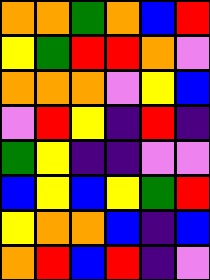[["orange", "orange", "green", "orange", "blue", "red"], ["yellow", "green", "red", "red", "orange", "violet"], ["orange", "orange", "orange", "violet", "yellow", "blue"], ["violet", "red", "yellow", "indigo", "red", "indigo"], ["green", "yellow", "indigo", "indigo", "violet", "violet"], ["blue", "yellow", "blue", "yellow", "green", "red"], ["yellow", "orange", "orange", "blue", "indigo", "blue"], ["orange", "red", "blue", "red", "indigo", "violet"]]